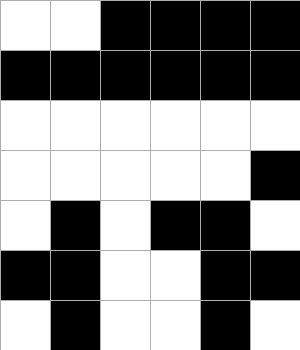[["white", "white", "black", "black", "black", "black"], ["black", "black", "black", "black", "black", "black"], ["white", "white", "white", "white", "white", "white"], ["white", "white", "white", "white", "white", "black"], ["white", "black", "white", "black", "black", "white"], ["black", "black", "white", "white", "black", "black"], ["white", "black", "white", "white", "black", "white"]]